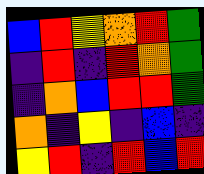[["blue", "red", "yellow", "orange", "red", "green"], ["indigo", "red", "indigo", "red", "orange", "green"], ["indigo", "orange", "blue", "red", "red", "green"], ["orange", "indigo", "yellow", "indigo", "blue", "indigo"], ["yellow", "red", "indigo", "red", "blue", "red"]]